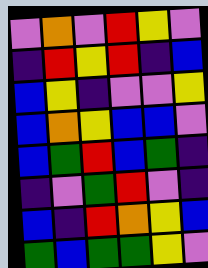[["violet", "orange", "violet", "red", "yellow", "violet"], ["indigo", "red", "yellow", "red", "indigo", "blue"], ["blue", "yellow", "indigo", "violet", "violet", "yellow"], ["blue", "orange", "yellow", "blue", "blue", "violet"], ["blue", "green", "red", "blue", "green", "indigo"], ["indigo", "violet", "green", "red", "violet", "indigo"], ["blue", "indigo", "red", "orange", "yellow", "blue"], ["green", "blue", "green", "green", "yellow", "violet"]]